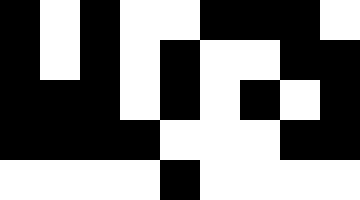[["black", "white", "black", "white", "white", "black", "black", "black", "white"], ["black", "white", "black", "white", "black", "white", "white", "black", "black"], ["black", "black", "black", "white", "black", "white", "black", "white", "black"], ["black", "black", "black", "black", "white", "white", "white", "black", "black"], ["white", "white", "white", "white", "black", "white", "white", "white", "white"]]